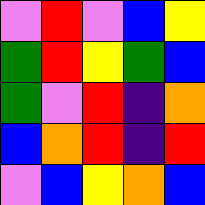[["violet", "red", "violet", "blue", "yellow"], ["green", "red", "yellow", "green", "blue"], ["green", "violet", "red", "indigo", "orange"], ["blue", "orange", "red", "indigo", "red"], ["violet", "blue", "yellow", "orange", "blue"]]